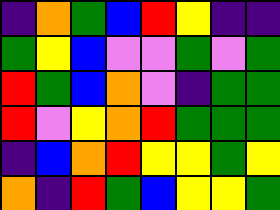[["indigo", "orange", "green", "blue", "red", "yellow", "indigo", "indigo"], ["green", "yellow", "blue", "violet", "violet", "green", "violet", "green"], ["red", "green", "blue", "orange", "violet", "indigo", "green", "green"], ["red", "violet", "yellow", "orange", "red", "green", "green", "green"], ["indigo", "blue", "orange", "red", "yellow", "yellow", "green", "yellow"], ["orange", "indigo", "red", "green", "blue", "yellow", "yellow", "green"]]